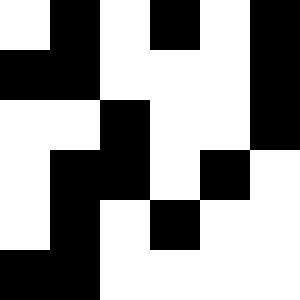[["white", "black", "white", "black", "white", "black"], ["black", "black", "white", "white", "white", "black"], ["white", "white", "black", "white", "white", "black"], ["white", "black", "black", "white", "black", "white"], ["white", "black", "white", "black", "white", "white"], ["black", "black", "white", "white", "white", "white"]]